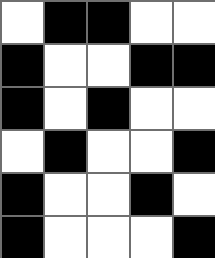[["white", "black", "black", "white", "white"], ["black", "white", "white", "black", "black"], ["black", "white", "black", "white", "white"], ["white", "black", "white", "white", "black"], ["black", "white", "white", "black", "white"], ["black", "white", "white", "white", "black"]]